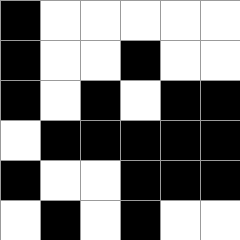[["black", "white", "white", "white", "white", "white"], ["black", "white", "white", "black", "white", "white"], ["black", "white", "black", "white", "black", "black"], ["white", "black", "black", "black", "black", "black"], ["black", "white", "white", "black", "black", "black"], ["white", "black", "white", "black", "white", "white"]]